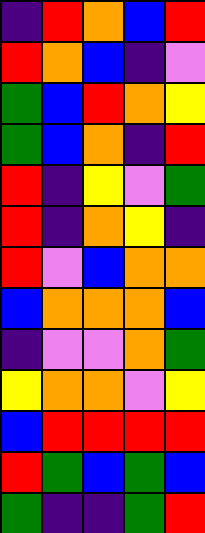[["indigo", "red", "orange", "blue", "red"], ["red", "orange", "blue", "indigo", "violet"], ["green", "blue", "red", "orange", "yellow"], ["green", "blue", "orange", "indigo", "red"], ["red", "indigo", "yellow", "violet", "green"], ["red", "indigo", "orange", "yellow", "indigo"], ["red", "violet", "blue", "orange", "orange"], ["blue", "orange", "orange", "orange", "blue"], ["indigo", "violet", "violet", "orange", "green"], ["yellow", "orange", "orange", "violet", "yellow"], ["blue", "red", "red", "red", "red"], ["red", "green", "blue", "green", "blue"], ["green", "indigo", "indigo", "green", "red"]]